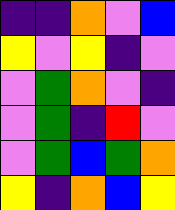[["indigo", "indigo", "orange", "violet", "blue"], ["yellow", "violet", "yellow", "indigo", "violet"], ["violet", "green", "orange", "violet", "indigo"], ["violet", "green", "indigo", "red", "violet"], ["violet", "green", "blue", "green", "orange"], ["yellow", "indigo", "orange", "blue", "yellow"]]